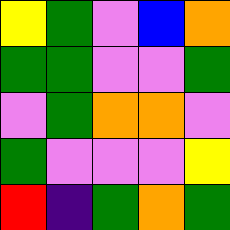[["yellow", "green", "violet", "blue", "orange"], ["green", "green", "violet", "violet", "green"], ["violet", "green", "orange", "orange", "violet"], ["green", "violet", "violet", "violet", "yellow"], ["red", "indigo", "green", "orange", "green"]]